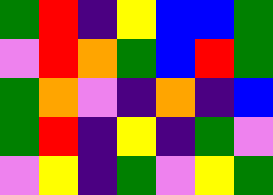[["green", "red", "indigo", "yellow", "blue", "blue", "green"], ["violet", "red", "orange", "green", "blue", "red", "green"], ["green", "orange", "violet", "indigo", "orange", "indigo", "blue"], ["green", "red", "indigo", "yellow", "indigo", "green", "violet"], ["violet", "yellow", "indigo", "green", "violet", "yellow", "green"]]